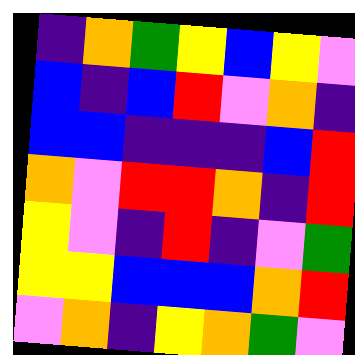[["indigo", "orange", "green", "yellow", "blue", "yellow", "violet"], ["blue", "indigo", "blue", "red", "violet", "orange", "indigo"], ["blue", "blue", "indigo", "indigo", "indigo", "blue", "red"], ["orange", "violet", "red", "red", "orange", "indigo", "red"], ["yellow", "violet", "indigo", "red", "indigo", "violet", "green"], ["yellow", "yellow", "blue", "blue", "blue", "orange", "red"], ["violet", "orange", "indigo", "yellow", "orange", "green", "violet"]]